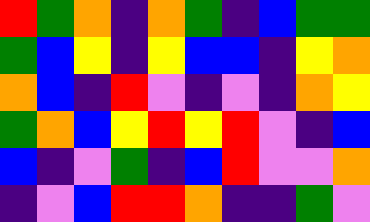[["red", "green", "orange", "indigo", "orange", "green", "indigo", "blue", "green", "green"], ["green", "blue", "yellow", "indigo", "yellow", "blue", "blue", "indigo", "yellow", "orange"], ["orange", "blue", "indigo", "red", "violet", "indigo", "violet", "indigo", "orange", "yellow"], ["green", "orange", "blue", "yellow", "red", "yellow", "red", "violet", "indigo", "blue"], ["blue", "indigo", "violet", "green", "indigo", "blue", "red", "violet", "violet", "orange"], ["indigo", "violet", "blue", "red", "red", "orange", "indigo", "indigo", "green", "violet"]]